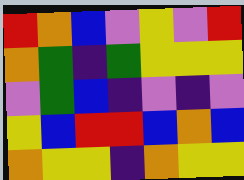[["red", "orange", "blue", "violet", "yellow", "violet", "red"], ["orange", "green", "indigo", "green", "yellow", "yellow", "yellow"], ["violet", "green", "blue", "indigo", "violet", "indigo", "violet"], ["yellow", "blue", "red", "red", "blue", "orange", "blue"], ["orange", "yellow", "yellow", "indigo", "orange", "yellow", "yellow"]]